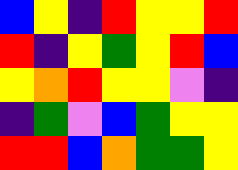[["blue", "yellow", "indigo", "red", "yellow", "yellow", "red"], ["red", "indigo", "yellow", "green", "yellow", "red", "blue"], ["yellow", "orange", "red", "yellow", "yellow", "violet", "indigo"], ["indigo", "green", "violet", "blue", "green", "yellow", "yellow"], ["red", "red", "blue", "orange", "green", "green", "yellow"]]